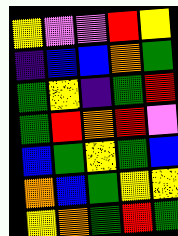[["yellow", "violet", "violet", "red", "yellow"], ["indigo", "blue", "blue", "orange", "green"], ["green", "yellow", "indigo", "green", "red"], ["green", "red", "orange", "red", "violet"], ["blue", "green", "yellow", "green", "blue"], ["orange", "blue", "green", "yellow", "yellow"], ["yellow", "orange", "green", "red", "green"]]